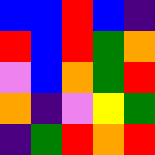[["blue", "blue", "red", "blue", "indigo"], ["red", "blue", "red", "green", "orange"], ["violet", "blue", "orange", "green", "red"], ["orange", "indigo", "violet", "yellow", "green"], ["indigo", "green", "red", "orange", "red"]]